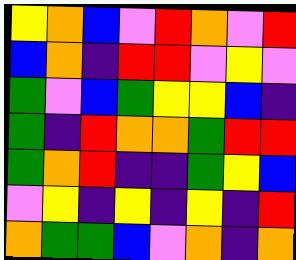[["yellow", "orange", "blue", "violet", "red", "orange", "violet", "red"], ["blue", "orange", "indigo", "red", "red", "violet", "yellow", "violet"], ["green", "violet", "blue", "green", "yellow", "yellow", "blue", "indigo"], ["green", "indigo", "red", "orange", "orange", "green", "red", "red"], ["green", "orange", "red", "indigo", "indigo", "green", "yellow", "blue"], ["violet", "yellow", "indigo", "yellow", "indigo", "yellow", "indigo", "red"], ["orange", "green", "green", "blue", "violet", "orange", "indigo", "orange"]]